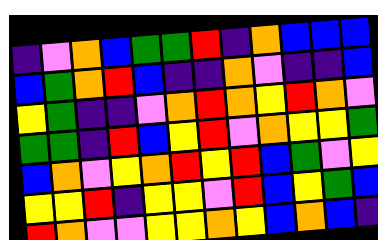[["indigo", "violet", "orange", "blue", "green", "green", "red", "indigo", "orange", "blue", "blue", "blue"], ["blue", "green", "orange", "red", "blue", "indigo", "indigo", "orange", "violet", "indigo", "indigo", "blue"], ["yellow", "green", "indigo", "indigo", "violet", "orange", "red", "orange", "yellow", "red", "orange", "violet"], ["green", "green", "indigo", "red", "blue", "yellow", "red", "violet", "orange", "yellow", "yellow", "green"], ["blue", "orange", "violet", "yellow", "orange", "red", "yellow", "red", "blue", "green", "violet", "yellow"], ["yellow", "yellow", "red", "indigo", "yellow", "yellow", "violet", "red", "blue", "yellow", "green", "blue"], ["red", "orange", "violet", "violet", "yellow", "yellow", "orange", "yellow", "blue", "orange", "blue", "indigo"]]